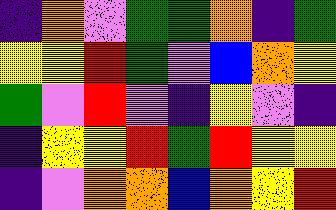[["indigo", "orange", "violet", "green", "green", "orange", "indigo", "green"], ["yellow", "yellow", "red", "green", "violet", "blue", "orange", "yellow"], ["green", "violet", "red", "violet", "indigo", "yellow", "violet", "indigo"], ["indigo", "yellow", "yellow", "red", "green", "red", "yellow", "yellow"], ["indigo", "violet", "orange", "orange", "blue", "orange", "yellow", "red"]]